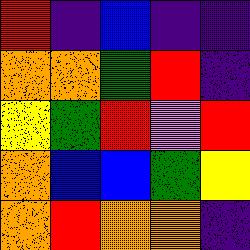[["red", "indigo", "blue", "indigo", "indigo"], ["orange", "orange", "green", "red", "indigo"], ["yellow", "green", "red", "violet", "red"], ["orange", "blue", "blue", "green", "yellow"], ["orange", "red", "orange", "orange", "indigo"]]